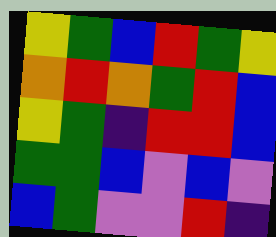[["yellow", "green", "blue", "red", "green", "yellow"], ["orange", "red", "orange", "green", "red", "blue"], ["yellow", "green", "indigo", "red", "red", "blue"], ["green", "green", "blue", "violet", "blue", "violet"], ["blue", "green", "violet", "violet", "red", "indigo"]]